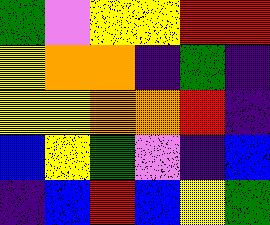[["green", "violet", "yellow", "yellow", "red", "red"], ["yellow", "orange", "orange", "indigo", "green", "indigo"], ["yellow", "yellow", "orange", "orange", "red", "indigo"], ["blue", "yellow", "green", "violet", "indigo", "blue"], ["indigo", "blue", "red", "blue", "yellow", "green"]]